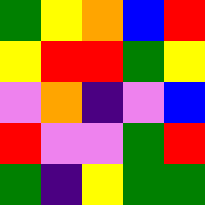[["green", "yellow", "orange", "blue", "red"], ["yellow", "red", "red", "green", "yellow"], ["violet", "orange", "indigo", "violet", "blue"], ["red", "violet", "violet", "green", "red"], ["green", "indigo", "yellow", "green", "green"]]